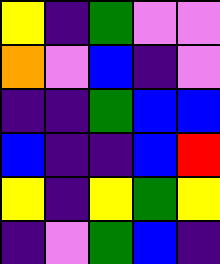[["yellow", "indigo", "green", "violet", "violet"], ["orange", "violet", "blue", "indigo", "violet"], ["indigo", "indigo", "green", "blue", "blue"], ["blue", "indigo", "indigo", "blue", "red"], ["yellow", "indigo", "yellow", "green", "yellow"], ["indigo", "violet", "green", "blue", "indigo"]]